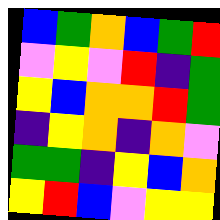[["blue", "green", "orange", "blue", "green", "red"], ["violet", "yellow", "violet", "red", "indigo", "green"], ["yellow", "blue", "orange", "orange", "red", "green"], ["indigo", "yellow", "orange", "indigo", "orange", "violet"], ["green", "green", "indigo", "yellow", "blue", "orange"], ["yellow", "red", "blue", "violet", "yellow", "yellow"]]